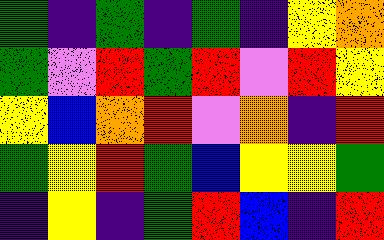[["green", "indigo", "green", "indigo", "green", "indigo", "yellow", "orange"], ["green", "violet", "red", "green", "red", "violet", "red", "yellow"], ["yellow", "blue", "orange", "red", "violet", "orange", "indigo", "red"], ["green", "yellow", "red", "green", "blue", "yellow", "yellow", "green"], ["indigo", "yellow", "indigo", "green", "red", "blue", "indigo", "red"]]